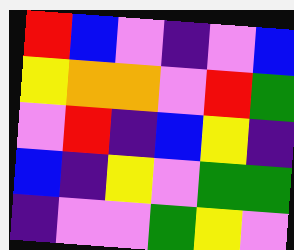[["red", "blue", "violet", "indigo", "violet", "blue"], ["yellow", "orange", "orange", "violet", "red", "green"], ["violet", "red", "indigo", "blue", "yellow", "indigo"], ["blue", "indigo", "yellow", "violet", "green", "green"], ["indigo", "violet", "violet", "green", "yellow", "violet"]]